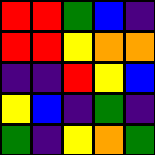[["red", "red", "green", "blue", "indigo"], ["red", "red", "yellow", "orange", "orange"], ["indigo", "indigo", "red", "yellow", "blue"], ["yellow", "blue", "indigo", "green", "indigo"], ["green", "indigo", "yellow", "orange", "green"]]